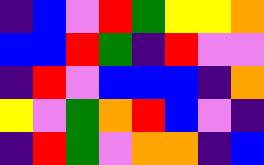[["indigo", "blue", "violet", "red", "green", "yellow", "yellow", "orange"], ["blue", "blue", "red", "green", "indigo", "red", "violet", "violet"], ["indigo", "red", "violet", "blue", "blue", "blue", "indigo", "orange"], ["yellow", "violet", "green", "orange", "red", "blue", "violet", "indigo"], ["indigo", "red", "green", "violet", "orange", "orange", "indigo", "blue"]]